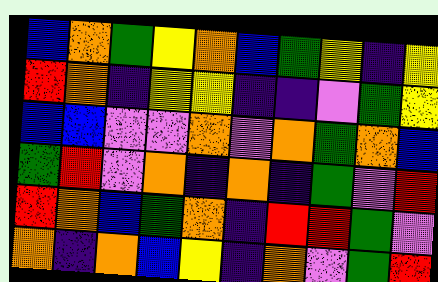[["blue", "orange", "green", "yellow", "orange", "blue", "green", "yellow", "indigo", "yellow"], ["red", "orange", "indigo", "yellow", "yellow", "indigo", "indigo", "violet", "green", "yellow"], ["blue", "blue", "violet", "violet", "orange", "violet", "orange", "green", "orange", "blue"], ["green", "red", "violet", "orange", "indigo", "orange", "indigo", "green", "violet", "red"], ["red", "orange", "blue", "green", "orange", "indigo", "red", "red", "green", "violet"], ["orange", "indigo", "orange", "blue", "yellow", "indigo", "orange", "violet", "green", "red"]]